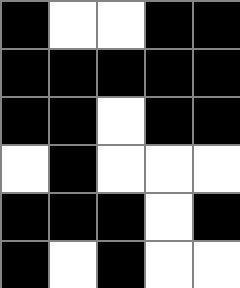[["black", "white", "white", "black", "black"], ["black", "black", "black", "black", "black"], ["black", "black", "white", "black", "black"], ["white", "black", "white", "white", "white"], ["black", "black", "black", "white", "black"], ["black", "white", "black", "white", "white"]]